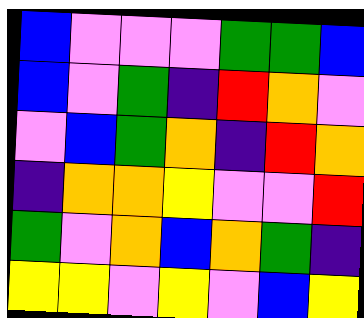[["blue", "violet", "violet", "violet", "green", "green", "blue"], ["blue", "violet", "green", "indigo", "red", "orange", "violet"], ["violet", "blue", "green", "orange", "indigo", "red", "orange"], ["indigo", "orange", "orange", "yellow", "violet", "violet", "red"], ["green", "violet", "orange", "blue", "orange", "green", "indigo"], ["yellow", "yellow", "violet", "yellow", "violet", "blue", "yellow"]]